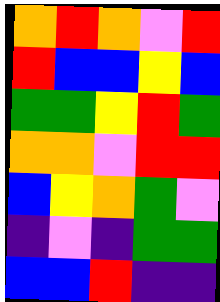[["orange", "red", "orange", "violet", "red"], ["red", "blue", "blue", "yellow", "blue"], ["green", "green", "yellow", "red", "green"], ["orange", "orange", "violet", "red", "red"], ["blue", "yellow", "orange", "green", "violet"], ["indigo", "violet", "indigo", "green", "green"], ["blue", "blue", "red", "indigo", "indigo"]]